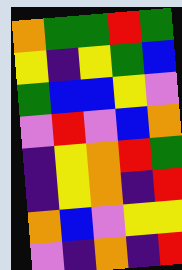[["orange", "green", "green", "red", "green"], ["yellow", "indigo", "yellow", "green", "blue"], ["green", "blue", "blue", "yellow", "violet"], ["violet", "red", "violet", "blue", "orange"], ["indigo", "yellow", "orange", "red", "green"], ["indigo", "yellow", "orange", "indigo", "red"], ["orange", "blue", "violet", "yellow", "yellow"], ["violet", "indigo", "orange", "indigo", "red"]]